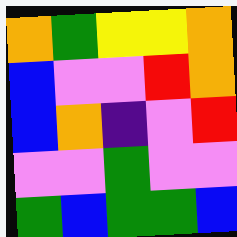[["orange", "green", "yellow", "yellow", "orange"], ["blue", "violet", "violet", "red", "orange"], ["blue", "orange", "indigo", "violet", "red"], ["violet", "violet", "green", "violet", "violet"], ["green", "blue", "green", "green", "blue"]]